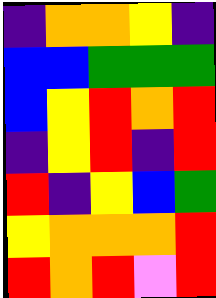[["indigo", "orange", "orange", "yellow", "indigo"], ["blue", "blue", "green", "green", "green"], ["blue", "yellow", "red", "orange", "red"], ["indigo", "yellow", "red", "indigo", "red"], ["red", "indigo", "yellow", "blue", "green"], ["yellow", "orange", "orange", "orange", "red"], ["red", "orange", "red", "violet", "red"]]